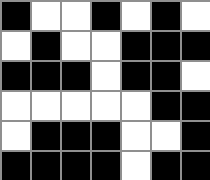[["black", "white", "white", "black", "white", "black", "white"], ["white", "black", "white", "white", "black", "black", "black"], ["black", "black", "black", "white", "black", "black", "white"], ["white", "white", "white", "white", "white", "black", "black"], ["white", "black", "black", "black", "white", "white", "black"], ["black", "black", "black", "black", "white", "black", "black"]]